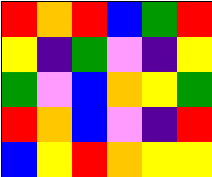[["red", "orange", "red", "blue", "green", "red"], ["yellow", "indigo", "green", "violet", "indigo", "yellow"], ["green", "violet", "blue", "orange", "yellow", "green"], ["red", "orange", "blue", "violet", "indigo", "red"], ["blue", "yellow", "red", "orange", "yellow", "yellow"]]